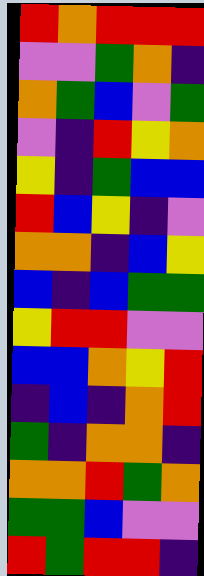[["red", "orange", "red", "red", "red"], ["violet", "violet", "green", "orange", "indigo"], ["orange", "green", "blue", "violet", "green"], ["violet", "indigo", "red", "yellow", "orange"], ["yellow", "indigo", "green", "blue", "blue"], ["red", "blue", "yellow", "indigo", "violet"], ["orange", "orange", "indigo", "blue", "yellow"], ["blue", "indigo", "blue", "green", "green"], ["yellow", "red", "red", "violet", "violet"], ["blue", "blue", "orange", "yellow", "red"], ["indigo", "blue", "indigo", "orange", "red"], ["green", "indigo", "orange", "orange", "indigo"], ["orange", "orange", "red", "green", "orange"], ["green", "green", "blue", "violet", "violet"], ["red", "green", "red", "red", "indigo"]]